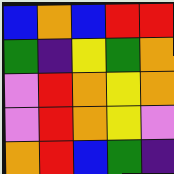[["blue", "orange", "blue", "red", "red"], ["green", "indigo", "yellow", "green", "orange"], ["violet", "red", "orange", "yellow", "orange"], ["violet", "red", "orange", "yellow", "violet"], ["orange", "red", "blue", "green", "indigo"]]